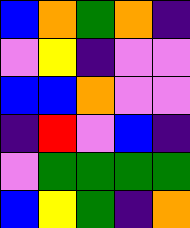[["blue", "orange", "green", "orange", "indigo"], ["violet", "yellow", "indigo", "violet", "violet"], ["blue", "blue", "orange", "violet", "violet"], ["indigo", "red", "violet", "blue", "indigo"], ["violet", "green", "green", "green", "green"], ["blue", "yellow", "green", "indigo", "orange"]]